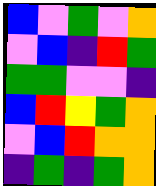[["blue", "violet", "green", "violet", "orange"], ["violet", "blue", "indigo", "red", "green"], ["green", "green", "violet", "violet", "indigo"], ["blue", "red", "yellow", "green", "orange"], ["violet", "blue", "red", "orange", "orange"], ["indigo", "green", "indigo", "green", "orange"]]